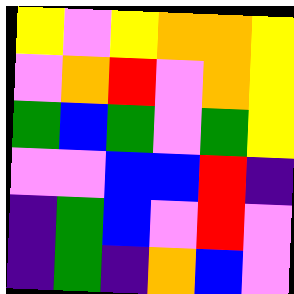[["yellow", "violet", "yellow", "orange", "orange", "yellow"], ["violet", "orange", "red", "violet", "orange", "yellow"], ["green", "blue", "green", "violet", "green", "yellow"], ["violet", "violet", "blue", "blue", "red", "indigo"], ["indigo", "green", "blue", "violet", "red", "violet"], ["indigo", "green", "indigo", "orange", "blue", "violet"]]